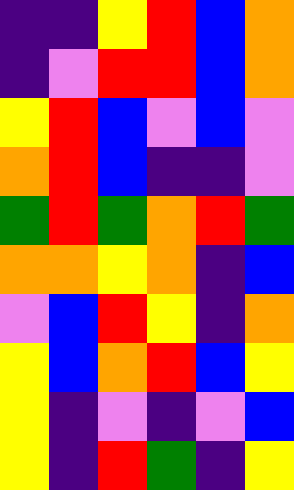[["indigo", "indigo", "yellow", "red", "blue", "orange"], ["indigo", "violet", "red", "red", "blue", "orange"], ["yellow", "red", "blue", "violet", "blue", "violet"], ["orange", "red", "blue", "indigo", "indigo", "violet"], ["green", "red", "green", "orange", "red", "green"], ["orange", "orange", "yellow", "orange", "indigo", "blue"], ["violet", "blue", "red", "yellow", "indigo", "orange"], ["yellow", "blue", "orange", "red", "blue", "yellow"], ["yellow", "indigo", "violet", "indigo", "violet", "blue"], ["yellow", "indigo", "red", "green", "indigo", "yellow"]]